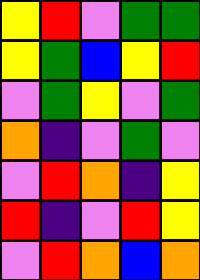[["yellow", "red", "violet", "green", "green"], ["yellow", "green", "blue", "yellow", "red"], ["violet", "green", "yellow", "violet", "green"], ["orange", "indigo", "violet", "green", "violet"], ["violet", "red", "orange", "indigo", "yellow"], ["red", "indigo", "violet", "red", "yellow"], ["violet", "red", "orange", "blue", "orange"]]